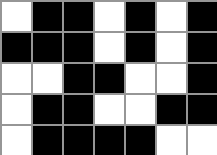[["white", "black", "black", "white", "black", "white", "black"], ["black", "black", "black", "white", "black", "white", "black"], ["white", "white", "black", "black", "white", "white", "black"], ["white", "black", "black", "white", "white", "black", "black"], ["white", "black", "black", "black", "black", "white", "white"]]